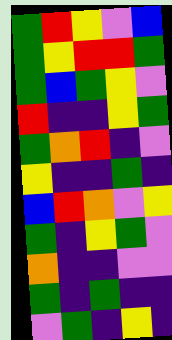[["green", "red", "yellow", "violet", "blue"], ["green", "yellow", "red", "red", "green"], ["green", "blue", "green", "yellow", "violet"], ["red", "indigo", "indigo", "yellow", "green"], ["green", "orange", "red", "indigo", "violet"], ["yellow", "indigo", "indigo", "green", "indigo"], ["blue", "red", "orange", "violet", "yellow"], ["green", "indigo", "yellow", "green", "violet"], ["orange", "indigo", "indigo", "violet", "violet"], ["green", "indigo", "green", "indigo", "indigo"], ["violet", "green", "indigo", "yellow", "indigo"]]